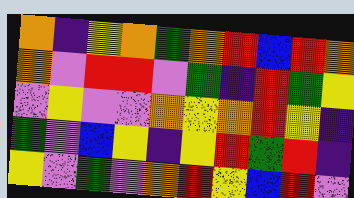[["orange", "indigo", "yellow", "orange", "green", "orange", "red", "blue", "red", "orange"], ["orange", "violet", "red", "red", "violet", "green", "indigo", "red", "green", "yellow"], ["violet", "yellow", "violet", "violet", "orange", "yellow", "orange", "red", "yellow", "indigo"], ["green", "violet", "blue", "yellow", "indigo", "yellow", "red", "green", "red", "indigo"], ["yellow", "violet", "green", "violet", "orange", "red", "yellow", "blue", "red", "violet"]]